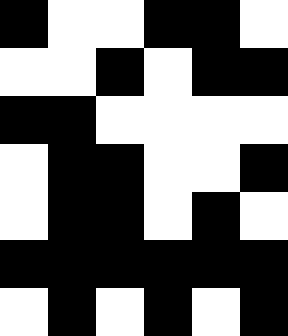[["black", "white", "white", "black", "black", "white"], ["white", "white", "black", "white", "black", "black"], ["black", "black", "white", "white", "white", "white"], ["white", "black", "black", "white", "white", "black"], ["white", "black", "black", "white", "black", "white"], ["black", "black", "black", "black", "black", "black"], ["white", "black", "white", "black", "white", "black"]]